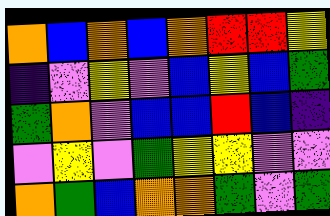[["orange", "blue", "orange", "blue", "orange", "red", "red", "yellow"], ["indigo", "violet", "yellow", "violet", "blue", "yellow", "blue", "green"], ["green", "orange", "violet", "blue", "blue", "red", "blue", "indigo"], ["violet", "yellow", "violet", "green", "yellow", "yellow", "violet", "violet"], ["orange", "green", "blue", "orange", "orange", "green", "violet", "green"]]